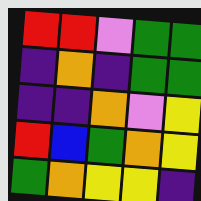[["red", "red", "violet", "green", "green"], ["indigo", "orange", "indigo", "green", "green"], ["indigo", "indigo", "orange", "violet", "yellow"], ["red", "blue", "green", "orange", "yellow"], ["green", "orange", "yellow", "yellow", "indigo"]]